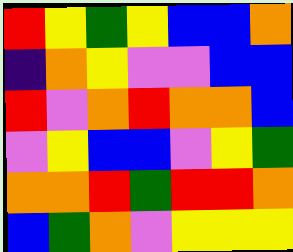[["red", "yellow", "green", "yellow", "blue", "blue", "orange"], ["indigo", "orange", "yellow", "violet", "violet", "blue", "blue"], ["red", "violet", "orange", "red", "orange", "orange", "blue"], ["violet", "yellow", "blue", "blue", "violet", "yellow", "green"], ["orange", "orange", "red", "green", "red", "red", "orange"], ["blue", "green", "orange", "violet", "yellow", "yellow", "yellow"]]